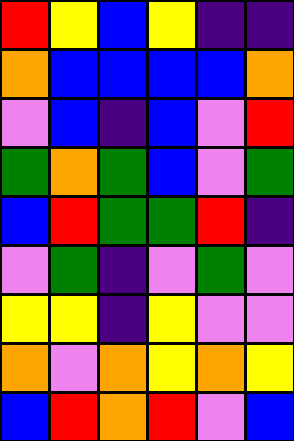[["red", "yellow", "blue", "yellow", "indigo", "indigo"], ["orange", "blue", "blue", "blue", "blue", "orange"], ["violet", "blue", "indigo", "blue", "violet", "red"], ["green", "orange", "green", "blue", "violet", "green"], ["blue", "red", "green", "green", "red", "indigo"], ["violet", "green", "indigo", "violet", "green", "violet"], ["yellow", "yellow", "indigo", "yellow", "violet", "violet"], ["orange", "violet", "orange", "yellow", "orange", "yellow"], ["blue", "red", "orange", "red", "violet", "blue"]]